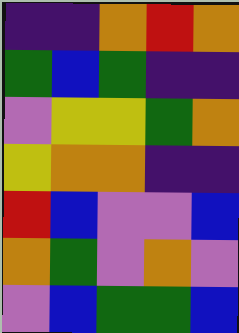[["indigo", "indigo", "orange", "red", "orange"], ["green", "blue", "green", "indigo", "indigo"], ["violet", "yellow", "yellow", "green", "orange"], ["yellow", "orange", "orange", "indigo", "indigo"], ["red", "blue", "violet", "violet", "blue"], ["orange", "green", "violet", "orange", "violet"], ["violet", "blue", "green", "green", "blue"]]